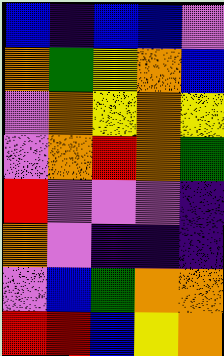[["blue", "indigo", "blue", "blue", "violet"], ["orange", "green", "yellow", "orange", "blue"], ["violet", "orange", "yellow", "orange", "yellow"], ["violet", "orange", "red", "orange", "green"], ["red", "violet", "violet", "violet", "indigo"], ["orange", "violet", "indigo", "indigo", "indigo"], ["violet", "blue", "green", "orange", "orange"], ["red", "red", "blue", "yellow", "orange"]]